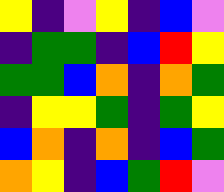[["yellow", "indigo", "violet", "yellow", "indigo", "blue", "violet"], ["indigo", "green", "green", "indigo", "blue", "red", "yellow"], ["green", "green", "blue", "orange", "indigo", "orange", "green"], ["indigo", "yellow", "yellow", "green", "indigo", "green", "yellow"], ["blue", "orange", "indigo", "orange", "indigo", "blue", "green"], ["orange", "yellow", "indigo", "blue", "green", "red", "violet"]]